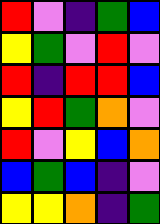[["red", "violet", "indigo", "green", "blue"], ["yellow", "green", "violet", "red", "violet"], ["red", "indigo", "red", "red", "blue"], ["yellow", "red", "green", "orange", "violet"], ["red", "violet", "yellow", "blue", "orange"], ["blue", "green", "blue", "indigo", "violet"], ["yellow", "yellow", "orange", "indigo", "green"]]